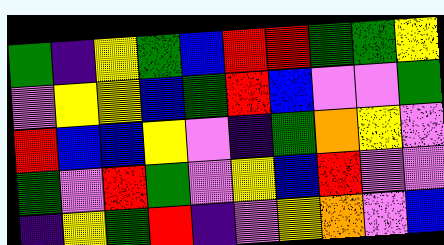[["green", "indigo", "yellow", "green", "blue", "red", "red", "green", "green", "yellow"], ["violet", "yellow", "yellow", "blue", "green", "red", "blue", "violet", "violet", "green"], ["red", "blue", "blue", "yellow", "violet", "indigo", "green", "orange", "yellow", "violet"], ["green", "violet", "red", "green", "violet", "yellow", "blue", "red", "violet", "violet"], ["indigo", "yellow", "green", "red", "indigo", "violet", "yellow", "orange", "violet", "blue"]]